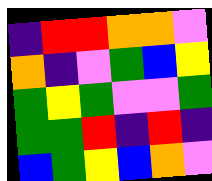[["indigo", "red", "red", "orange", "orange", "violet"], ["orange", "indigo", "violet", "green", "blue", "yellow"], ["green", "yellow", "green", "violet", "violet", "green"], ["green", "green", "red", "indigo", "red", "indigo"], ["blue", "green", "yellow", "blue", "orange", "violet"]]